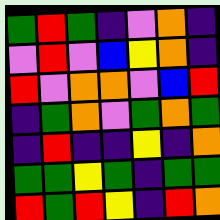[["green", "red", "green", "indigo", "violet", "orange", "indigo"], ["violet", "red", "violet", "blue", "yellow", "orange", "indigo"], ["red", "violet", "orange", "orange", "violet", "blue", "red"], ["indigo", "green", "orange", "violet", "green", "orange", "green"], ["indigo", "red", "indigo", "indigo", "yellow", "indigo", "orange"], ["green", "green", "yellow", "green", "indigo", "green", "green"], ["red", "green", "red", "yellow", "indigo", "red", "orange"]]